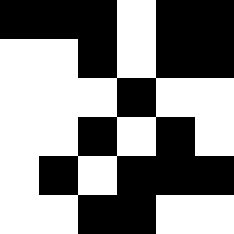[["black", "black", "black", "white", "black", "black"], ["white", "white", "black", "white", "black", "black"], ["white", "white", "white", "black", "white", "white"], ["white", "white", "black", "white", "black", "white"], ["white", "black", "white", "black", "black", "black"], ["white", "white", "black", "black", "white", "white"]]